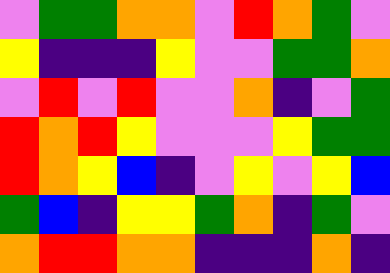[["violet", "green", "green", "orange", "orange", "violet", "red", "orange", "green", "violet"], ["yellow", "indigo", "indigo", "indigo", "yellow", "violet", "violet", "green", "green", "orange"], ["violet", "red", "violet", "red", "violet", "violet", "orange", "indigo", "violet", "green"], ["red", "orange", "red", "yellow", "violet", "violet", "violet", "yellow", "green", "green"], ["red", "orange", "yellow", "blue", "indigo", "violet", "yellow", "violet", "yellow", "blue"], ["green", "blue", "indigo", "yellow", "yellow", "green", "orange", "indigo", "green", "violet"], ["orange", "red", "red", "orange", "orange", "indigo", "indigo", "indigo", "orange", "indigo"]]